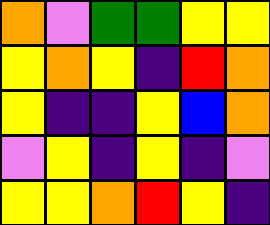[["orange", "violet", "green", "green", "yellow", "yellow"], ["yellow", "orange", "yellow", "indigo", "red", "orange"], ["yellow", "indigo", "indigo", "yellow", "blue", "orange"], ["violet", "yellow", "indigo", "yellow", "indigo", "violet"], ["yellow", "yellow", "orange", "red", "yellow", "indigo"]]